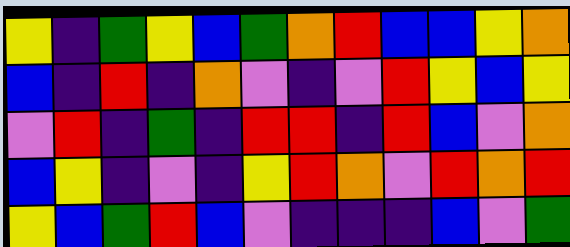[["yellow", "indigo", "green", "yellow", "blue", "green", "orange", "red", "blue", "blue", "yellow", "orange"], ["blue", "indigo", "red", "indigo", "orange", "violet", "indigo", "violet", "red", "yellow", "blue", "yellow"], ["violet", "red", "indigo", "green", "indigo", "red", "red", "indigo", "red", "blue", "violet", "orange"], ["blue", "yellow", "indigo", "violet", "indigo", "yellow", "red", "orange", "violet", "red", "orange", "red"], ["yellow", "blue", "green", "red", "blue", "violet", "indigo", "indigo", "indigo", "blue", "violet", "green"]]